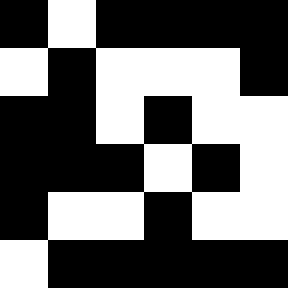[["black", "white", "black", "black", "black", "black"], ["white", "black", "white", "white", "white", "black"], ["black", "black", "white", "black", "white", "white"], ["black", "black", "black", "white", "black", "white"], ["black", "white", "white", "black", "white", "white"], ["white", "black", "black", "black", "black", "black"]]